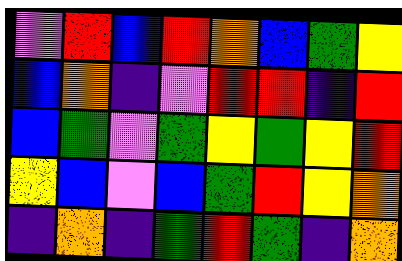[["violet", "red", "blue", "red", "orange", "blue", "green", "yellow"], ["blue", "orange", "indigo", "violet", "red", "red", "indigo", "red"], ["blue", "green", "violet", "green", "yellow", "green", "yellow", "red"], ["yellow", "blue", "violet", "blue", "green", "red", "yellow", "orange"], ["indigo", "orange", "indigo", "green", "red", "green", "indigo", "orange"]]